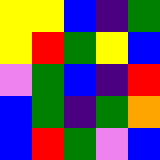[["yellow", "yellow", "blue", "indigo", "green"], ["yellow", "red", "green", "yellow", "blue"], ["violet", "green", "blue", "indigo", "red"], ["blue", "green", "indigo", "green", "orange"], ["blue", "red", "green", "violet", "blue"]]